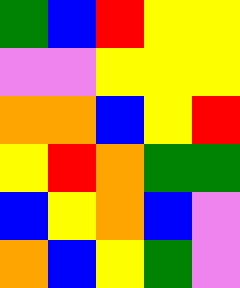[["green", "blue", "red", "yellow", "yellow"], ["violet", "violet", "yellow", "yellow", "yellow"], ["orange", "orange", "blue", "yellow", "red"], ["yellow", "red", "orange", "green", "green"], ["blue", "yellow", "orange", "blue", "violet"], ["orange", "blue", "yellow", "green", "violet"]]